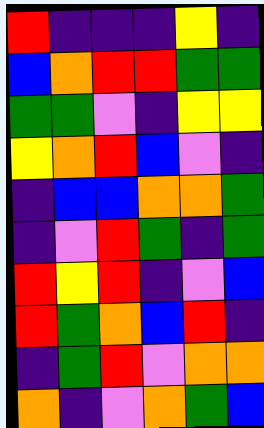[["red", "indigo", "indigo", "indigo", "yellow", "indigo"], ["blue", "orange", "red", "red", "green", "green"], ["green", "green", "violet", "indigo", "yellow", "yellow"], ["yellow", "orange", "red", "blue", "violet", "indigo"], ["indigo", "blue", "blue", "orange", "orange", "green"], ["indigo", "violet", "red", "green", "indigo", "green"], ["red", "yellow", "red", "indigo", "violet", "blue"], ["red", "green", "orange", "blue", "red", "indigo"], ["indigo", "green", "red", "violet", "orange", "orange"], ["orange", "indigo", "violet", "orange", "green", "blue"]]